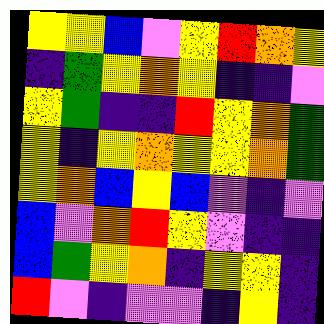[["yellow", "yellow", "blue", "violet", "yellow", "red", "orange", "yellow"], ["indigo", "green", "yellow", "orange", "yellow", "indigo", "indigo", "violet"], ["yellow", "green", "indigo", "indigo", "red", "yellow", "orange", "green"], ["yellow", "indigo", "yellow", "orange", "yellow", "yellow", "orange", "green"], ["yellow", "orange", "blue", "yellow", "blue", "violet", "indigo", "violet"], ["blue", "violet", "orange", "red", "yellow", "violet", "indigo", "indigo"], ["blue", "green", "yellow", "orange", "indigo", "yellow", "yellow", "indigo"], ["red", "violet", "indigo", "violet", "violet", "indigo", "yellow", "indigo"]]